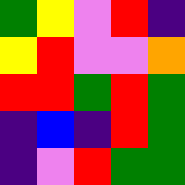[["green", "yellow", "violet", "red", "indigo"], ["yellow", "red", "violet", "violet", "orange"], ["red", "red", "green", "red", "green"], ["indigo", "blue", "indigo", "red", "green"], ["indigo", "violet", "red", "green", "green"]]